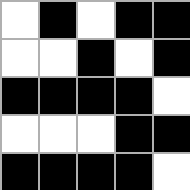[["white", "black", "white", "black", "black"], ["white", "white", "black", "white", "black"], ["black", "black", "black", "black", "white"], ["white", "white", "white", "black", "black"], ["black", "black", "black", "black", "white"]]